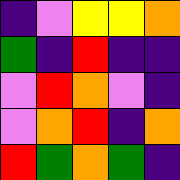[["indigo", "violet", "yellow", "yellow", "orange"], ["green", "indigo", "red", "indigo", "indigo"], ["violet", "red", "orange", "violet", "indigo"], ["violet", "orange", "red", "indigo", "orange"], ["red", "green", "orange", "green", "indigo"]]